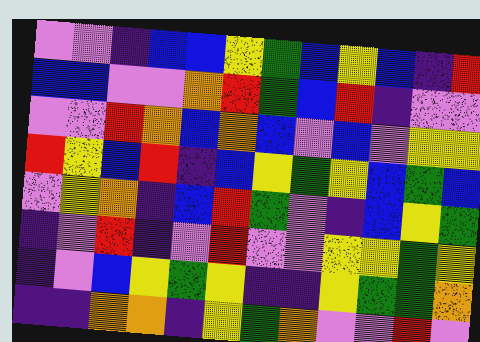[["violet", "violet", "indigo", "blue", "blue", "yellow", "green", "blue", "yellow", "blue", "indigo", "red"], ["blue", "blue", "violet", "violet", "orange", "red", "green", "blue", "red", "indigo", "violet", "violet"], ["violet", "violet", "red", "orange", "blue", "orange", "blue", "violet", "blue", "violet", "yellow", "yellow"], ["red", "yellow", "blue", "red", "indigo", "blue", "yellow", "green", "yellow", "blue", "green", "blue"], ["violet", "yellow", "orange", "indigo", "blue", "red", "green", "violet", "indigo", "blue", "yellow", "green"], ["indigo", "violet", "red", "indigo", "violet", "red", "violet", "violet", "yellow", "yellow", "green", "yellow"], ["indigo", "violet", "blue", "yellow", "green", "yellow", "indigo", "indigo", "yellow", "green", "green", "orange"], ["indigo", "indigo", "orange", "orange", "indigo", "yellow", "green", "orange", "violet", "violet", "red", "violet"]]